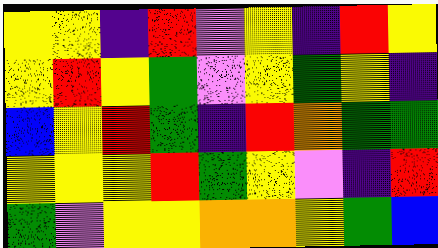[["yellow", "yellow", "indigo", "red", "violet", "yellow", "indigo", "red", "yellow"], ["yellow", "red", "yellow", "green", "violet", "yellow", "green", "yellow", "indigo"], ["blue", "yellow", "red", "green", "indigo", "red", "orange", "green", "green"], ["yellow", "yellow", "yellow", "red", "green", "yellow", "violet", "indigo", "red"], ["green", "violet", "yellow", "yellow", "orange", "orange", "yellow", "green", "blue"]]